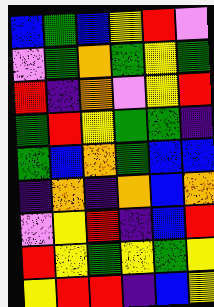[["blue", "green", "blue", "yellow", "red", "violet"], ["violet", "green", "orange", "green", "yellow", "green"], ["red", "indigo", "orange", "violet", "yellow", "red"], ["green", "red", "yellow", "green", "green", "indigo"], ["green", "blue", "orange", "green", "blue", "blue"], ["indigo", "orange", "indigo", "orange", "blue", "orange"], ["violet", "yellow", "red", "indigo", "blue", "red"], ["red", "yellow", "green", "yellow", "green", "yellow"], ["yellow", "red", "red", "indigo", "blue", "yellow"]]